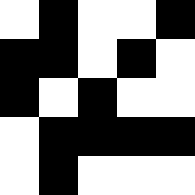[["white", "black", "white", "white", "black"], ["black", "black", "white", "black", "white"], ["black", "white", "black", "white", "white"], ["white", "black", "black", "black", "black"], ["white", "black", "white", "white", "white"]]